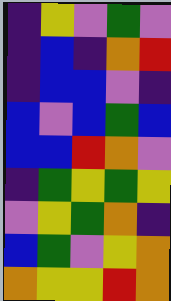[["indigo", "yellow", "violet", "green", "violet"], ["indigo", "blue", "indigo", "orange", "red"], ["indigo", "blue", "blue", "violet", "indigo"], ["blue", "violet", "blue", "green", "blue"], ["blue", "blue", "red", "orange", "violet"], ["indigo", "green", "yellow", "green", "yellow"], ["violet", "yellow", "green", "orange", "indigo"], ["blue", "green", "violet", "yellow", "orange"], ["orange", "yellow", "yellow", "red", "orange"]]